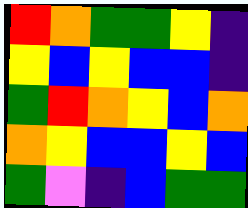[["red", "orange", "green", "green", "yellow", "indigo"], ["yellow", "blue", "yellow", "blue", "blue", "indigo"], ["green", "red", "orange", "yellow", "blue", "orange"], ["orange", "yellow", "blue", "blue", "yellow", "blue"], ["green", "violet", "indigo", "blue", "green", "green"]]